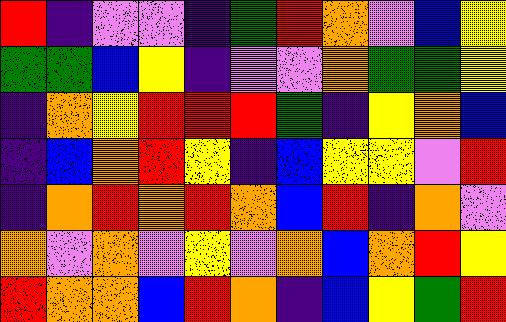[["red", "indigo", "violet", "violet", "indigo", "green", "red", "orange", "violet", "blue", "yellow"], ["green", "green", "blue", "yellow", "indigo", "violet", "violet", "orange", "green", "green", "yellow"], ["indigo", "orange", "yellow", "red", "red", "red", "green", "indigo", "yellow", "orange", "blue"], ["indigo", "blue", "orange", "red", "yellow", "indigo", "blue", "yellow", "yellow", "violet", "red"], ["indigo", "orange", "red", "orange", "red", "orange", "blue", "red", "indigo", "orange", "violet"], ["orange", "violet", "orange", "violet", "yellow", "violet", "orange", "blue", "orange", "red", "yellow"], ["red", "orange", "orange", "blue", "red", "orange", "indigo", "blue", "yellow", "green", "red"]]